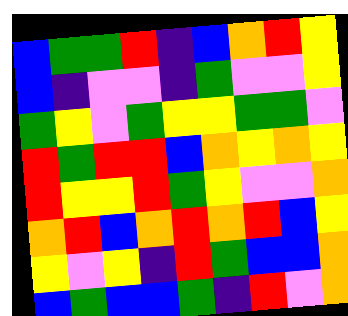[["blue", "green", "green", "red", "indigo", "blue", "orange", "red", "yellow"], ["blue", "indigo", "violet", "violet", "indigo", "green", "violet", "violet", "yellow"], ["green", "yellow", "violet", "green", "yellow", "yellow", "green", "green", "violet"], ["red", "green", "red", "red", "blue", "orange", "yellow", "orange", "yellow"], ["red", "yellow", "yellow", "red", "green", "yellow", "violet", "violet", "orange"], ["orange", "red", "blue", "orange", "red", "orange", "red", "blue", "yellow"], ["yellow", "violet", "yellow", "indigo", "red", "green", "blue", "blue", "orange"], ["blue", "green", "blue", "blue", "green", "indigo", "red", "violet", "orange"]]